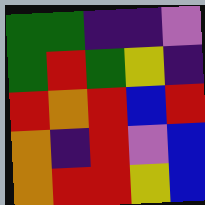[["green", "green", "indigo", "indigo", "violet"], ["green", "red", "green", "yellow", "indigo"], ["red", "orange", "red", "blue", "red"], ["orange", "indigo", "red", "violet", "blue"], ["orange", "red", "red", "yellow", "blue"]]